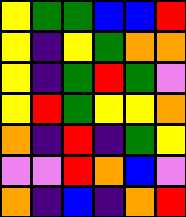[["yellow", "green", "green", "blue", "blue", "red"], ["yellow", "indigo", "yellow", "green", "orange", "orange"], ["yellow", "indigo", "green", "red", "green", "violet"], ["yellow", "red", "green", "yellow", "yellow", "orange"], ["orange", "indigo", "red", "indigo", "green", "yellow"], ["violet", "violet", "red", "orange", "blue", "violet"], ["orange", "indigo", "blue", "indigo", "orange", "red"]]